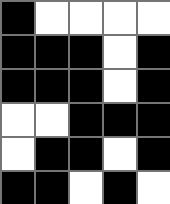[["black", "white", "white", "white", "white"], ["black", "black", "black", "white", "black"], ["black", "black", "black", "white", "black"], ["white", "white", "black", "black", "black"], ["white", "black", "black", "white", "black"], ["black", "black", "white", "black", "white"]]